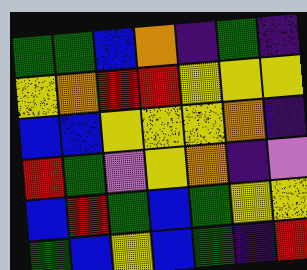[["green", "green", "blue", "orange", "indigo", "green", "indigo"], ["yellow", "orange", "red", "red", "yellow", "yellow", "yellow"], ["blue", "blue", "yellow", "yellow", "yellow", "orange", "indigo"], ["red", "green", "violet", "yellow", "orange", "indigo", "violet"], ["blue", "red", "green", "blue", "green", "yellow", "yellow"], ["green", "blue", "yellow", "blue", "green", "indigo", "red"]]